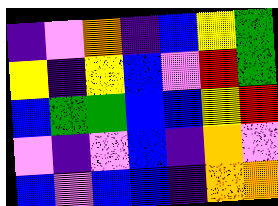[["indigo", "violet", "orange", "indigo", "blue", "yellow", "green"], ["yellow", "indigo", "yellow", "blue", "violet", "red", "green"], ["blue", "green", "green", "blue", "blue", "yellow", "red"], ["violet", "indigo", "violet", "blue", "indigo", "orange", "violet"], ["blue", "violet", "blue", "blue", "indigo", "orange", "orange"]]